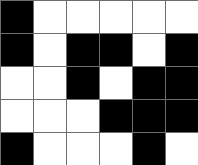[["black", "white", "white", "white", "white", "white"], ["black", "white", "black", "black", "white", "black"], ["white", "white", "black", "white", "black", "black"], ["white", "white", "white", "black", "black", "black"], ["black", "white", "white", "white", "black", "white"]]